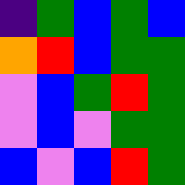[["indigo", "green", "blue", "green", "blue"], ["orange", "red", "blue", "green", "green"], ["violet", "blue", "green", "red", "green"], ["violet", "blue", "violet", "green", "green"], ["blue", "violet", "blue", "red", "green"]]